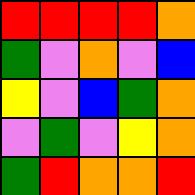[["red", "red", "red", "red", "orange"], ["green", "violet", "orange", "violet", "blue"], ["yellow", "violet", "blue", "green", "orange"], ["violet", "green", "violet", "yellow", "orange"], ["green", "red", "orange", "orange", "red"]]